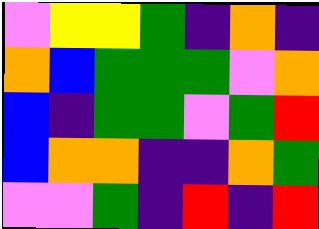[["violet", "yellow", "yellow", "green", "indigo", "orange", "indigo"], ["orange", "blue", "green", "green", "green", "violet", "orange"], ["blue", "indigo", "green", "green", "violet", "green", "red"], ["blue", "orange", "orange", "indigo", "indigo", "orange", "green"], ["violet", "violet", "green", "indigo", "red", "indigo", "red"]]